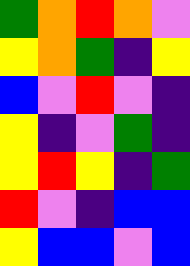[["green", "orange", "red", "orange", "violet"], ["yellow", "orange", "green", "indigo", "yellow"], ["blue", "violet", "red", "violet", "indigo"], ["yellow", "indigo", "violet", "green", "indigo"], ["yellow", "red", "yellow", "indigo", "green"], ["red", "violet", "indigo", "blue", "blue"], ["yellow", "blue", "blue", "violet", "blue"]]